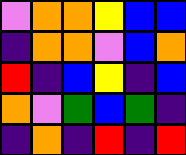[["violet", "orange", "orange", "yellow", "blue", "blue"], ["indigo", "orange", "orange", "violet", "blue", "orange"], ["red", "indigo", "blue", "yellow", "indigo", "blue"], ["orange", "violet", "green", "blue", "green", "indigo"], ["indigo", "orange", "indigo", "red", "indigo", "red"]]